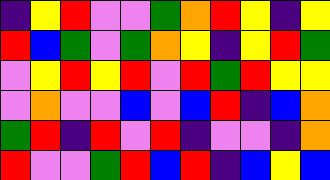[["indigo", "yellow", "red", "violet", "violet", "green", "orange", "red", "yellow", "indigo", "yellow"], ["red", "blue", "green", "violet", "green", "orange", "yellow", "indigo", "yellow", "red", "green"], ["violet", "yellow", "red", "yellow", "red", "violet", "red", "green", "red", "yellow", "yellow"], ["violet", "orange", "violet", "violet", "blue", "violet", "blue", "red", "indigo", "blue", "orange"], ["green", "red", "indigo", "red", "violet", "red", "indigo", "violet", "violet", "indigo", "orange"], ["red", "violet", "violet", "green", "red", "blue", "red", "indigo", "blue", "yellow", "blue"]]